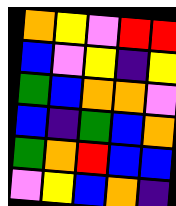[["orange", "yellow", "violet", "red", "red"], ["blue", "violet", "yellow", "indigo", "yellow"], ["green", "blue", "orange", "orange", "violet"], ["blue", "indigo", "green", "blue", "orange"], ["green", "orange", "red", "blue", "blue"], ["violet", "yellow", "blue", "orange", "indigo"]]